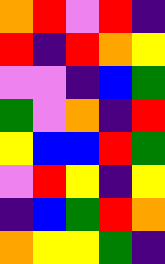[["orange", "red", "violet", "red", "indigo"], ["red", "indigo", "red", "orange", "yellow"], ["violet", "violet", "indigo", "blue", "green"], ["green", "violet", "orange", "indigo", "red"], ["yellow", "blue", "blue", "red", "green"], ["violet", "red", "yellow", "indigo", "yellow"], ["indigo", "blue", "green", "red", "orange"], ["orange", "yellow", "yellow", "green", "indigo"]]